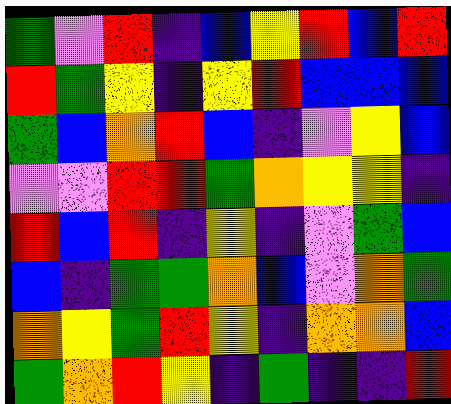[["green", "violet", "red", "indigo", "blue", "yellow", "red", "blue", "red"], ["red", "green", "yellow", "indigo", "yellow", "red", "blue", "blue", "blue"], ["green", "blue", "orange", "red", "blue", "indigo", "violet", "yellow", "blue"], ["violet", "violet", "red", "red", "green", "orange", "yellow", "yellow", "indigo"], ["red", "blue", "red", "indigo", "yellow", "indigo", "violet", "green", "blue"], ["blue", "indigo", "green", "green", "orange", "blue", "violet", "orange", "green"], ["orange", "yellow", "green", "red", "yellow", "indigo", "orange", "orange", "blue"], ["green", "orange", "red", "yellow", "indigo", "green", "indigo", "indigo", "red"]]